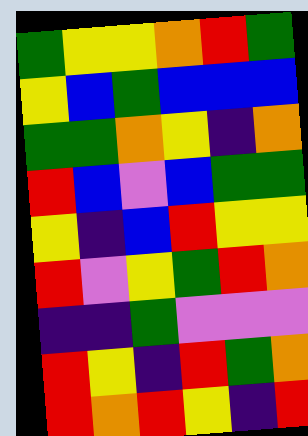[["green", "yellow", "yellow", "orange", "red", "green"], ["yellow", "blue", "green", "blue", "blue", "blue"], ["green", "green", "orange", "yellow", "indigo", "orange"], ["red", "blue", "violet", "blue", "green", "green"], ["yellow", "indigo", "blue", "red", "yellow", "yellow"], ["red", "violet", "yellow", "green", "red", "orange"], ["indigo", "indigo", "green", "violet", "violet", "violet"], ["red", "yellow", "indigo", "red", "green", "orange"], ["red", "orange", "red", "yellow", "indigo", "red"]]